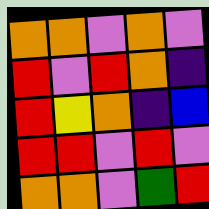[["orange", "orange", "violet", "orange", "violet"], ["red", "violet", "red", "orange", "indigo"], ["red", "yellow", "orange", "indigo", "blue"], ["red", "red", "violet", "red", "violet"], ["orange", "orange", "violet", "green", "red"]]